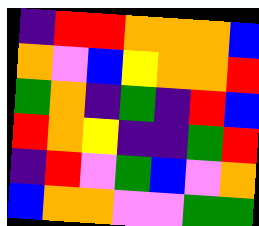[["indigo", "red", "red", "orange", "orange", "orange", "blue"], ["orange", "violet", "blue", "yellow", "orange", "orange", "red"], ["green", "orange", "indigo", "green", "indigo", "red", "blue"], ["red", "orange", "yellow", "indigo", "indigo", "green", "red"], ["indigo", "red", "violet", "green", "blue", "violet", "orange"], ["blue", "orange", "orange", "violet", "violet", "green", "green"]]